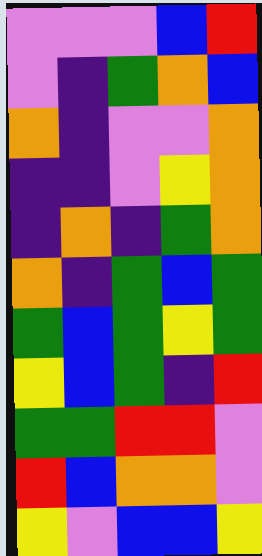[["violet", "violet", "violet", "blue", "red"], ["violet", "indigo", "green", "orange", "blue"], ["orange", "indigo", "violet", "violet", "orange"], ["indigo", "indigo", "violet", "yellow", "orange"], ["indigo", "orange", "indigo", "green", "orange"], ["orange", "indigo", "green", "blue", "green"], ["green", "blue", "green", "yellow", "green"], ["yellow", "blue", "green", "indigo", "red"], ["green", "green", "red", "red", "violet"], ["red", "blue", "orange", "orange", "violet"], ["yellow", "violet", "blue", "blue", "yellow"]]